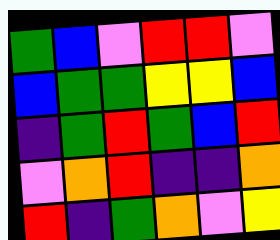[["green", "blue", "violet", "red", "red", "violet"], ["blue", "green", "green", "yellow", "yellow", "blue"], ["indigo", "green", "red", "green", "blue", "red"], ["violet", "orange", "red", "indigo", "indigo", "orange"], ["red", "indigo", "green", "orange", "violet", "yellow"]]